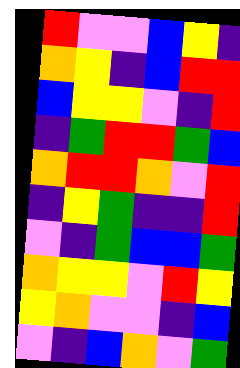[["red", "violet", "violet", "blue", "yellow", "indigo"], ["orange", "yellow", "indigo", "blue", "red", "red"], ["blue", "yellow", "yellow", "violet", "indigo", "red"], ["indigo", "green", "red", "red", "green", "blue"], ["orange", "red", "red", "orange", "violet", "red"], ["indigo", "yellow", "green", "indigo", "indigo", "red"], ["violet", "indigo", "green", "blue", "blue", "green"], ["orange", "yellow", "yellow", "violet", "red", "yellow"], ["yellow", "orange", "violet", "violet", "indigo", "blue"], ["violet", "indigo", "blue", "orange", "violet", "green"]]